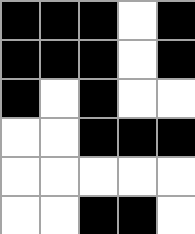[["black", "black", "black", "white", "black"], ["black", "black", "black", "white", "black"], ["black", "white", "black", "white", "white"], ["white", "white", "black", "black", "black"], ["white", "white", "white", "white", "white"], ["white", "white", "black", "black", "white"]]